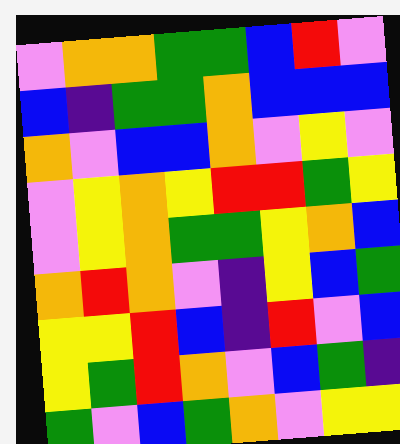[["violet", "orange", "orange", "green", "green", "blue", "red", "violet"], ["blue", "indigo", "green", "green", "orange", "blue", "blue", "blue"], ["orange", "violet", "blue", "blue", "orange", "violet", "yellow", "violet"], ["violet", "yellow", "orange", "yellow", "red", "red", "green", "yellow"], ["violet", "yellow", "orange", "green", "green", "yellow", "orange", "blue"], ["orange", "red", "orange", "violet", "indigo", "yellow", "blue", "green"], ["yellow", "yellow", "red", "blue", "indigo", "red", "violet", "blue"], ["yellow", "green", "red", "orange", "violet", "blue", "green", "indigo"], ["green", "violet", "blue", "green", "orange", "violet", "yellow", "yellow"]]